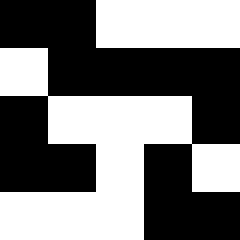[["black", "black", "white", "white", "white"], ["white", "black", "black", "black", "black"], ["black", "white", "white", "white", "black"], ["black", "black", "white", "black", "white"], ["white", "white", "white", "black", "black"]]